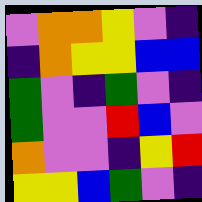[["violet", "orange", "orange", "yellow", "violet", "indigo"], ["indigo", "orange", "yellow", "yellow", "blue", "blue"], ["green", "violet", "indigo", "green", "violet", "indigo"], ["green", "violet", "violet", "red", "blue", "violet"], ["orange", "violet", "violet", "indigo", "yellow", "red"], ["yellow", "yellow", "blue", "green", "violet", "indigo"]]